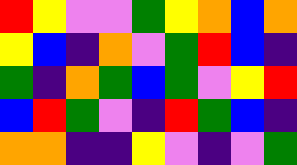[["red", "yellow", "violet", "violet", "green", "yellow", "orange", "blue", "orange"], ["yellow", "blue", "indigo", "orange", "violet", "green", "red", "blue", "indigo"], ["green", "indigo", "orange", "green", "blue", "green", "violet", "yellow", "red"], ["blue", "red", "green", "violet", "indigo", "red", "green", "blue", "indigo"], ["orange", "orange", "indigo", "indigo", "yellow", "violet", "indigo", "violet", "green"]]